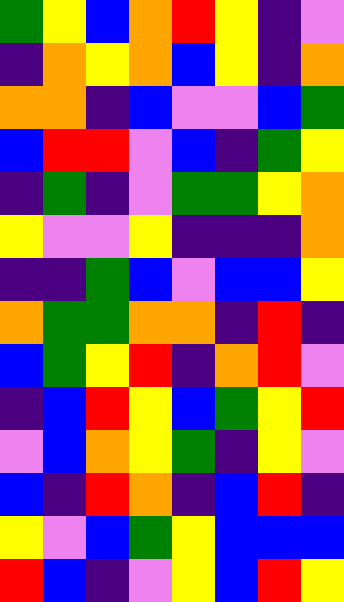[["green", "yellow", "blue", "orange", "red", "yellow", "indigo", "violet"], ["indigo", "orange", "yellow", "orange", "blue", "yellow", "indigo", "orange"], ["orange", "orange", "indigo", "blue", "violet", "violet", "blue", "green"], ["blue", "red", "red", "violet", "blue", "indigo", "green", "yellow"], ["indigo", "green", "indigo", "violet", "green", "green", "yellow", "orange"], ["yellow", "violet", "violet", "yellow", "indigo", "indigo", "indigo", "orange"], ["indigo", "indigo", "green", "blue", "violet", "blue", "blue", "yellow"], ["orange", "green", "green", "orange", "orange", "indigo", "red", "indigo"], ["blue", "green", "yellow", "red", "indigo", "orange", "red", "violet"], ["indigo", "blue", "red", "yellow", "blue", "green", "yellow", "red"], ["violet", "blue", "orange", "yellow", "green", "indigo", "yellow", "violet"], ["blue", "indigo", "red", "orange", "indigo", "blue", "red", "indigo"], ["yellow", "violet", "blue", "green", "yellow", "blue", "blue", "blue"], ["red", "blue", "indigo", "violet", "yellow", "blue", "red", "yellow"]]